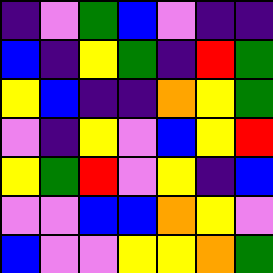[["indigo", "violet", "green", "blue", "violet", "indigo", "indigo"], ["blue", "indigo", "yellow", "green", "indigo", "red", "green"], ["yellow", "blue", "indigo", "indigo", "orange", "yellow", "green"], ["violet", "indigo", "yellow", "violet", "blue", "yellow", "red"], ["yellow", "green", "red", "violet", "yellow", "indigo", "blue"], ["violet", "violet", "blue", "blue", "orange", "yellow", "violet"], ["blue", "violet", "violet", "yellow", "yellow", "orange", "green"]]